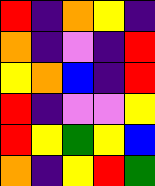[["red", "indigo", "orange", "yellow", "indigo"], ["orange", "indigo", "violet", "indigo", "red"], ["yellow", "orange", "blue", "indigo", "red"], ["red", "indigo", "violet", "violet", "yellow"], ["red", "yellow", "green", "yellow", "blue"], ["orange", "indigo", "yellow", "red", "green"]]